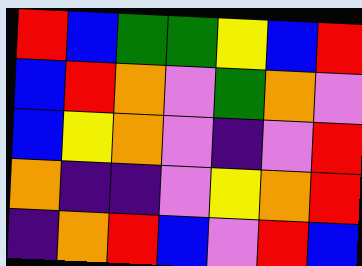[["red", "blue", "green", "green", "yellow", "blue", "red"], ["blue", "red", "orange", "violet", "green", "orange", "violet"], ["blue", "yellow", "orange", "violet", "indigo", "violet", "red"], ["orange", "indigo", "indigo", "violet", "yellow", "orange", "red"], ["indigo", "orange", "red", "blue", "violet", "red", "blue"]]